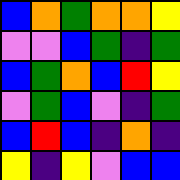[["blue", "orange", "green", "orange", "orange", "yellow"], ["violet", "violet", "blue", "green", "indigo", "green"], ["blue", "green", "orange", "blue", "red", "yellow"], ["violet", "green", "blue", "violet", "indigo", "green"], ["blue", "red", "blue", "indigo", "orange", "indigo"], ["yellow", "indigo", "yellow", "violet", "blue", "blue"]]